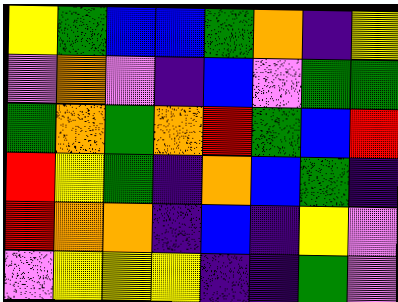[["yellow", "green", "blue", "blue", "green", "orange", "indigo", "yellow"], ["violet", "orange", "violet", "indigo", "blue", "violet", "green", "green"], ["green", "orange", "green", "orange", "red", "green", "blue", "red"], ["red", "yellow", "green", "indigo", "orange", "blue", "green", "indigo"], ["red", "orange", "orange", "indigo", "blue", "indigo", "yellow", "violet"], ["violet", "yellow", "yellow", "yellow", "indigo", "indigo", "green", "violet"]]